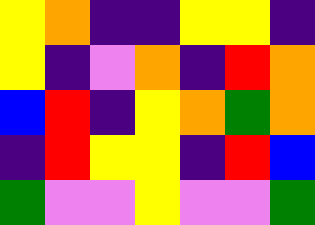[["yellow", "orange", "indigo", "indigo", "yellow", "yellow", "indigo"], ["yellow", "indigo", "violet", "orange", "indigo", "red", "orange"], ["blue", "red", "indigo", "yellow", "orange", "green", "orange"], ["indigo", "red", "yellow", "yellow", "indigo", "red", "blue"], ["green", "violet", "violet", "yellow", "violet", "violet", "green"]]